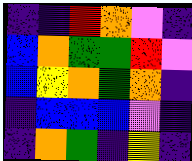[["indigo", "indigo", "red", "orange", "violet", "indigo"], ["blue", "orange", "green", "green", "red", "violet"], ["blue", "yellow", "orange", "green", "orange", "indigo"], ["indigo", "blue", "blue", "blue", "violet", "indigo"], ["indigo", "orange", "green", "indigo", "yellow", "indigo"]]